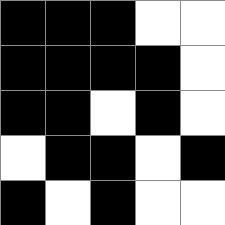[["black", "black", "black", "white", "white"], ["black", "black", "black", "black", "white"], ["black", "black", "white", "black", "white"], ["white", "black", "black", "white", "black"], ["black", "white", "black", "white", "white"]]